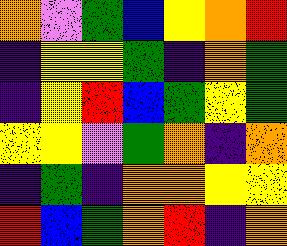[["orange", "violet", "green", "blue", "yellow", "orange", "red"], ["indigo", "yellow", "yellow", "green", "indigo", "orange", "green"], ["indigo", "yellow", "red", "blue", "green", "yellow", "green"], ["yellow", "yellow", "violet", "green", "orange", "indigo", "orange"], ["indigo", "green", "indigo", "orange", "orange", "yellow", "yellow"], ["red", "blue", "green", "orange", "red", "indigo", "orange"]]